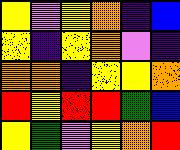[["yellow", "violet", "yellow", "orange", "indigo", "blue"], ["yellow", "indigo", "yellow", "orange", "violet", "indigo"], ["orange", "orange", "indigo", "yellow", "yellow", "orange"], ["red", "yellow", "red", "red", "green", "blue"], ["yellow", "green", "violet", "yellow", "orange", "red"]]